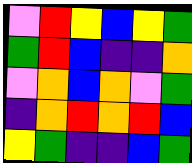[["violet", "red", "yellow", "blue", "yellow", "green"], ["green", "red", "blue", "indigo", "indigo", "orange"], ["violet", "orange", "blue", "orange", "violet", "green"], ["indigo", "orange", "red", "orange", "red", "blue"], ["yellow", "green", "indigo", "indigo", "blue", "green"]]